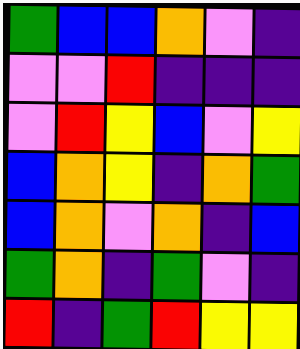[["green", "blue", "blue", "orange", "violet", "indigo"], ["violet", "violet", "red", "indigo", "indigo", "indigo"], ["violet", "red", "yellow", "blue", "violet", "yellow"], ["blue", "orange", "yellow", "indigo", "orange", "green"], ["blue", "orange", "violet", "orange", "indigo", "blue"], ["green", "orange", "indigo", "green", "violet", "indigo"], ["red", "indigo", "green", "red", "yellow", "yellow"]]